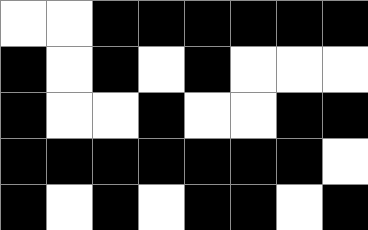[["white", "white", "black", "black", "black", "black", "black", "black"], ["black", "white", "black", "white", "black", "white", "white", "white"], ["black", "white", "white", "black", "white", "white", "black", "black"], ["black", "black", "black", "black", "black", "black", "black", "white"], ["black", "white", "black", "white", "black", "black", "white", "black"]]